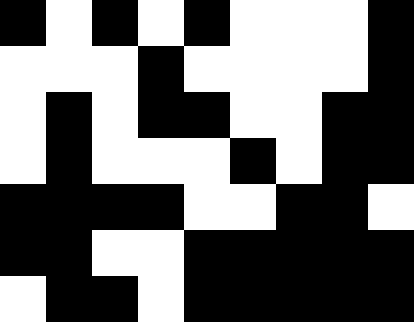[["black", "white", "black", "white", "black", "white", "white", "white", "black"], ["white", "white", "white", "black", "white", "white", "white", "white", "black"], ["white", "black", "white", "black", "black", "white", "white", "black", "black"], ["white", "black", "white", "white", "white", "black", "white", "black", "black"], ["black", "black", "black", "black", "white", "white", "black", "black", "white"], ["black", "black", "white", "white", "black", "black", "black", "black", "black"], ["white", "black", "black", "white", "black", "black", "black", "black", "black"]]